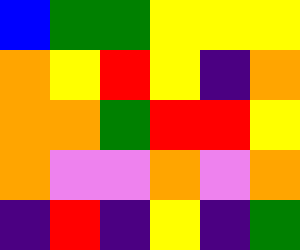[["blue", "green", "green", "yellow", "yellow", "yellow"], ["orange", "yellow", "red", "yellow", "indigo", "orange"], ["orange", "orange", "green", "red", "red", "yellow"], ["orange", "violet", "violet", "orange", "violet", "orange"], ["indigo", "red", "indigo", "yellow", "indigo", "green"]]